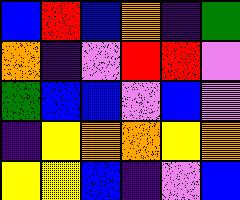[["blue", "red", "blue", "orange", "indigo", "green"], ["orange", "indigo", "violet", "red", "red", "violet"], ["green", "blue", "blue", "violet", "blue", "violet"], ["indigo", "yellow", "orange", "orange", "yellow", "orange"], ["yellow", "yellow", "blue", "indigo", "violet", "blue"]]